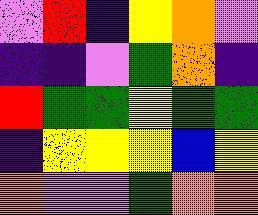[["violet", "red", "indigo", "yellow", "orange", "violet"], ["indigo", "indigo", "violet", "green", "orange", "indigo"], ["red", "green", "green", "yellow", "green", "green"], ["indigo", "yellow", "yellow", "yellow", "blue", "yellow"], ["orange", "violet", "violet", "green", "orange", "orange"]]